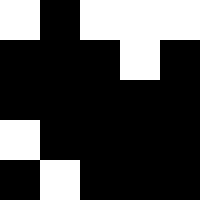[["white", "black", "white", "white", "white"], ["black", "black", "black", "white", "black"], ["black", "black", "black", "black", "black"], ["white", "black", "black", "black", "black"], ["black", "white", "black", "black", "black"]]